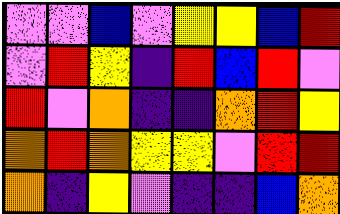[["violet", "violet", "blue", "violet", "yellow", "yellow", "blue", "red"], ["violet", "red", "yellow", "indigo", "red", "blue", "red", "violet"], ["red", "violet", "orange", "indigo", "indigo", "orange", "red", "yellow"], ["orange", "red", "orange", "yellow", "yellow", "violet", "red", "red"], ["orange", "indigo", "yellow", "violet", "indigo", "indigo", "blue", "orange"]]